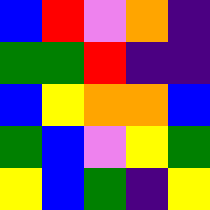[["blue", "red", "violet", "orange", "indigo"], ["green", "green", "red", "indigo", "indigo"], ["blue", "yellow", "orange", "orange", "blue"], ["green", "blue", "violet", "yellow", "green"], ["yellow", "blue", "green", "indigo", "yellow"]]